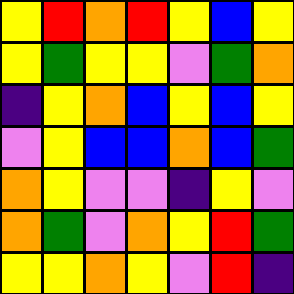[["yellow", "red", "orange", "red", "yellow", "blue", "yellow"], ["yellow", "green", "yellow", "yellow", "violet", "green", "orange"], ["indigo", "yellow", "orange", "blue", "yellow", "blue", "yellow"], ["violet", "yellow", "blue", "blue", "orange", "blue", "green"], ["orange", "yellow", "violet", "violet", "indigo", "yellow", "violet"], ["orange", "green", "violet", "orange", "yellow", "red", "green"], ["yellow", "yellow", "orange", "yellow", "violet", "red", "indigo"]]